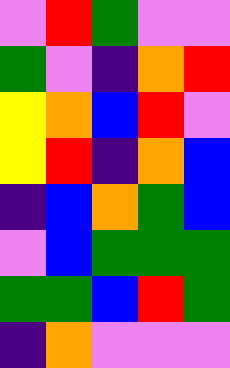[["violet", "red", "green", "violet", "violet"], ["green", "violet", "indigo", "orange", "red"], ["yellow", "orange", "blue", "red", "violet"], ["yellow", "red", "indigo", "orange", "blue"], ["indigo", "blue", "orange", "green", "blue"], ["violet", "blue", "green", "green", "green"], ["green", "green", "blue", "red", "green"], ["indigo", "orange", "violet", "violet", "violet"]]